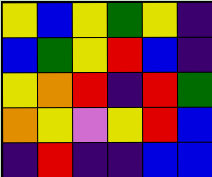[["yellow", "blue", "yellow", "green", "yellow", "indigo"], ["blue", "green", "yellow", "red", "blue", "indigo"], ["yellow", "orange", "red", "indigo", "red", "green"], ["orange", "yellow", "violet", "yellow", "red", "blue"], ["indigo", "red", "indigo", "indigo", "blue", "blue"]]